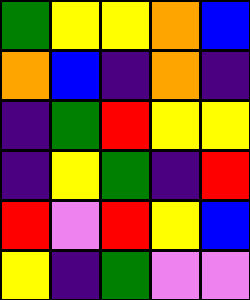[["green", "yellow", "yellow", "orange", "blue"], ["orange", "blue", "indigo", "orange", "indigo"], ["indigo", "green", "red", "yellow", "yellow"], ["indigo", "yellow", "green", "indigo", "red"], ["red", "violet", "red", "yellow", "blue"], ["yellow", "indigo", "green", "violet", "violet"]]